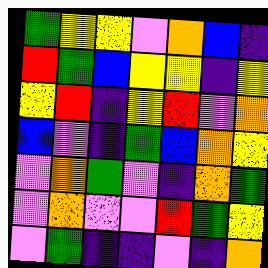[["green", "yellow", "yellow", "violet", "orange", "blue", "indigo"], ["red", "green", "blue", "yellow", "yellow", "indigo", "yellow"], ["yellow", "red", "indigo", "yellow", "red", "violet", "orange"], ["blue", "violet", "indigo", "green", "blue", "orange", "yellow"], ["violet", "orange", "green", "violet", "indigo", "orange", "green"], ["violet", "orange", "violet", "violet", "red", "green", "yellow"], ["violet", "green", "indigo", "indigo", "violet", "indigo", "orange"]]